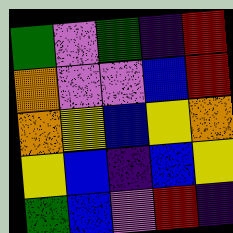[["green", "violet", "green", "indigo", "red"], ["orange", "violet", "violet", "blue", "red"], ["orange", "yellow", "blue", "yellow", "orange"], ["yellow", "blue", "indigo", "blue", "yellow"], ["green", "blue", "violet", "red", "indigo"]]